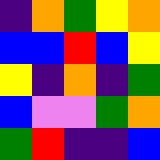[["indigo", "orange", "green", "yellow", "orange"], ["blue", "blue", "red", "blue", "yellow"], ["yellow", "indigo", "orange", "indigo", "green"], ["blue", "violet", "violet", "green", "orange"], ["green", "red", "indigo", "indigo", "blue"]]